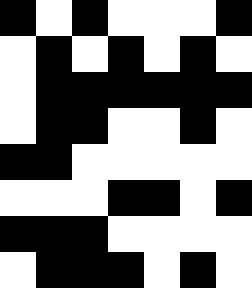[["black", "white", "black", "white", "white", "white", "black"], ["white", "black", "white", "black", "white", "black", "white"], ["white", "black", "black", "black", "black", "black", "black"], ["white", "black", "black", "white", "white", "black", "white"], ["black", "black", "white", "white", "white", "white", "white"], ["white", "white", "white", "black", "black", "white", "black"], ["black", "black", "black", "white", "white", "white", "white"], ["white", "black", "black", "black", "white", "black", "white"]]